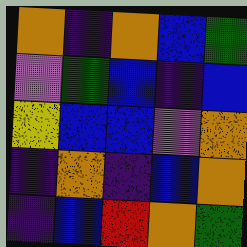[["orange", "indigo", "orange", "blue", "green"], ["violet", "green", "blue", "indigo", "blue"], ["yellow", "blue", "blue", "violet", "orange"], ["indigo", "orange", "indigo", "blue", "orange"], ["indigo", "blue", "red", "orange", "green"]]